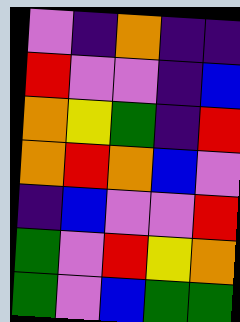[["violet", "indigo", "orange", "indigo", "indigo"], ["red", "violet", "violet", "indigo", "blue"], ["orange", "yellow", "green", "indigo", "red"], ["orange", "red", "orange", "blue", "violet"], ["indigo", "blue", "violet", "violet", "red"], ["green", "violet", "red", "yellow", "orange"], ["green", "violet", "blue", "green", "green"]]